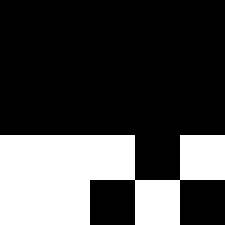[["black", "black", "black", "black", "black"], ["black", "black", "black", "black", "black"], ["black", "black", "black", "black", "black"], ["white", "white", "white", "black", "white"], ["white", "white", "black", "white", "black"]]